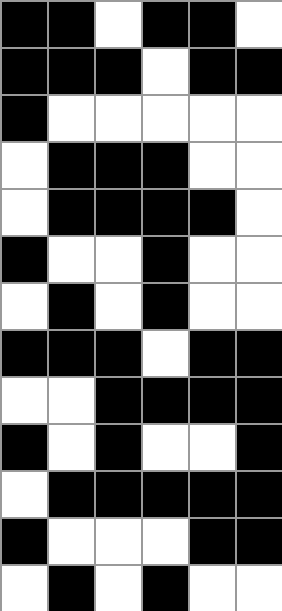[["black", "black", "white", "black", "black", "white"], ["black", "black", "black", "white", "black", "black"], ["black", "white", "white", "white", "white", "white"], ["white", "black", "black", "black", "white", "white"], ["white", "black", "black", "black", "black", "white"], ["black", "white", "white", "black", "white", "white"], ["white", "black", "white", "black", "white", "white"], ["black", "black", "black", "white", "black", "black"], ["white", "white", "black", "black", "black", "black"], ["black", "white", "black", "white", "white", "black"], ["white", "black", "black", "black", "black", "black"], ["black", "white", "white", "white", "black", "black"], ["white", "black", "white", "black", "white", "white"]]